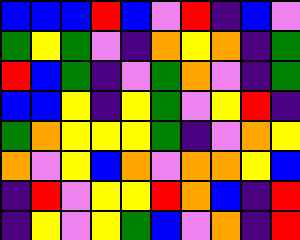[["blue", "blue", "blue", "red", "blue", "violet", "red", "indigo", "blue", "violet"], ["green", "yellow", "green", "violet", "indigo", "orange", "yellow", "orange", "indigo", "green"], ["red", "blue", "green", "indigo", "violet", "green", "orange", "violet", "indigo", "green"], ["blue", "blue", "yellow", "indigo", "yellow", "green", "violet", "yellow", "red", "indigo"], ["green", "orange", "yellow", "yellow", "yellow", "green", "indigo", "violet", "orange", "yellow"], ["orange", "violet", "yellow", "blue", "orange", "violet", "orange", "orange", "yellow", "blue"], ["indigo", "red", "violet", "yellow", "yellow", "red", "orange", "blue", "indigo", "red"], ["indigo", "yellow", "violet", "yellow", "green", "blue", "violet", "orange", "indigo", "red"]]